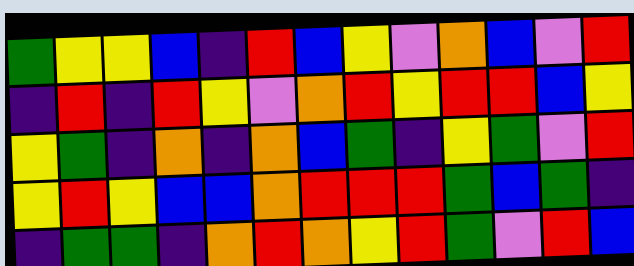[["green", "yellow", "yellow", "blue", "indigo", "red", "blue", "yellow", "violet", "orange", "blue", "violet", "red"], ["indigo", "red", "indigo", "red", "yellow", "violet", "orange", "red", "yellow", "red", "red", "blue", "yellow"], ["yellow", "green", "indigo", "orange", "indigo", "orange", "blue", "green", "indigo", "yellow", "green", "violet", "red"], ["yellow", "red", "yellow", "blue", "blue", "orange", "red", "red", "red", "green", "blue", "green", "indigo"], ["indigo", "green", "green", "indigo", "orange", "red", "orange", "yellow", "red", "green", "violet", "red", "blue"]]